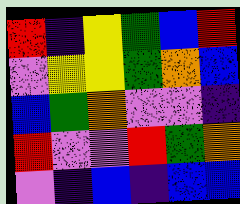[["red", "indigo", "yellow", "green", "blue", "red"], ["violet", "yellow", "yellow", "green", "orange", "blue"], ["blue", "green", "orange", "violet", "violet", "indigo"], ["red", "violet", "violet", "red", "green", "orange"], ["violet", "indigo", "blue", "indigo", "blue", "blue"]]